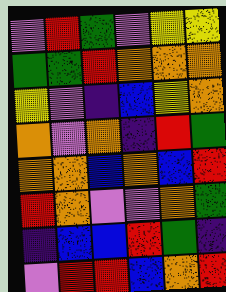[["violet", "red", "green", "violet", "yellow", "yellow"], ["green", "green", "red", "orange", "orange", "orange"], ["yellow", "violet", "indigo", "blue", "yellow", "orange"], ["orange", "violet", "orange", "indigo", "red", "green"], ["orange", "orange", "blue", "orange", "blue", "red"], ["red", "orange", "violet", "violet", "orange", "green"], ["indigo", "blue", "blue", "red", "green", "indigo"], ["violet", "red", "red", "blue", "orange", "red"]]